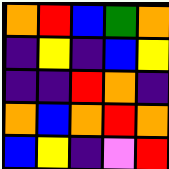[["orange", "red", "blue", "green", "orange"], ["indigo", "yellow", "indigo", "blue", "yellow"], ["indigo", "indigo", "red", "orange", "indigo"], ["orange", "blue", "orange", "red", "orange"], ["blue", "yellow", "indigo", "violet", "red"]]